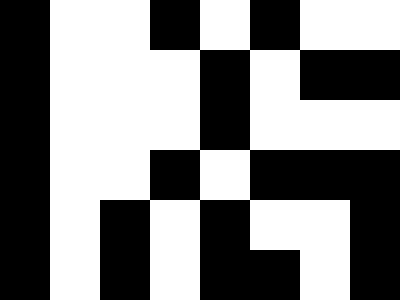[["black", "white", "white", "black", "white", "black", "white", "white"], ["black", "white", "white", "white", "black", "white", "black", "black"], ["black", "white", "white", "white", "black", "white", "white", "white"], ["black", "white", "white", "black", "white", "black", "black", "black"], ["black", "white", "black", "white", "black", "white", "white", "black"], ["black", "white", "black", "white", "black", "black", "white", "black"]]